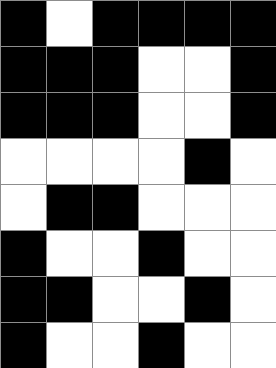[["black", "white", "black", "black", "black", "black"], ["black", "black", "black", "white", "white", "black"], ["black", "black", "black", "white", "white", "black"], ["white", "white", "white", "white", "black", "white"], ["white", "black", "black", "white", "white", "white"], ["black", "white", "white", "black", "white", "white"], ["black", "black", "white", "white", "black", "white"], ["black", "white", "white", "black", "white", "white"]]